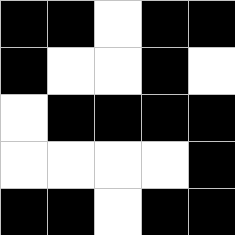[["black", "black", "white", "black", "black"], ["black", "white", "white", "black", "white"], ["white", "black", "black", "black", "black"], ["white", "white", "white", "white", "black"], ["black", "black", "white", "black", "black"]]